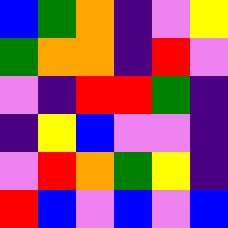[["blue", "green", "orange", "indigo", "violet", "yellow"], ["green", "orange", "orange", "indigo", "red", "violet"], ["violet", "indigo", "red", "red", "green", "indigo"], ["indigo", "yellow", "blue", "violet", "violet", "indigo"], ["violet", "red", "orange", "green", "yellow", "indigo"], ["red", "blue", "violet", "blue", "violet", "blue"]]